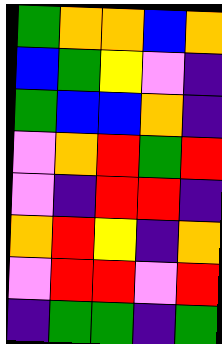[["green", "orange", "orange", "blue", "orange"], ["blue", "green", "yellow", "violet", "indigo"], ["green", "blue", "blue", "orange", "indigo"], ["violet", "orange", "red", "green", "red"], ["violet", "indigo", "red", "red", "indigo"], ["orange", "red", "yellow", "indigo", "orange"], ["violet", "red", "red", "violet", "red"], ["indigo", "green", "green", "indigo", "green"]]